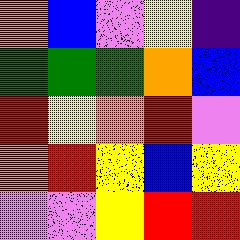[["orange", "blue", "violet", "yellow", "indigo"], ["green", "green", "green", "orange", "blue"], ["red", "yellow", "orange", "red", "violet"], ["orange", "red", "yellow", "blue", "yellow"], ["violet", "violet", "yellow", "red", "red"]]